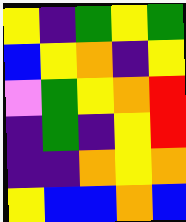[["yellow", "indigo", "green", "yellow", "green"], ["blue", "yellow", "orange", "indigo", "yellow"], ["violet", "green", "yellow", "orange", "red"], ["indigo", "green", "indigo", "yellow", "red"], ["indigo", "indigo", "orange", "yellow", "orange"], ["yellow", "blue", "blue", "orange", "blue"]]